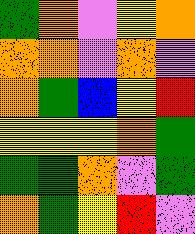[["green", "orange", "violet", "yellow", "orange"], ["orange", "orange", "violet", "orange", "violet"], ["orange", "green", "blue", "yellow", "red"], ["yellow", "yellow", "yellow", "orange", "green"], ["green", "green", "orange", "violet", "green"], ["orange", "green", "yellow", "red", "violet"]]